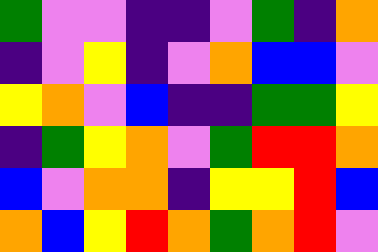[["green", "violet", "violet", "indigo", "indigo", "violet", "green", "indigo", "orange"], ["indigo", "violet", "yellow", "indigo", "violet", "orange", "blue", "blue", "violet"], ["yellow", "orange", "violet", "blue", "indigo", "indigo", "green", "green", "yellow"], ["indigo", "green", "yellow", "orange", "violet", "green", "red", "red", "orange"], ["blue", "violet", "orange", "orange", "indigo", "yellow", "yellow", "red", "blue"], ["orange", "blue", "yellow", "red", "orange", "green", "orange", "red", "violet"]]